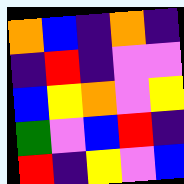[["orange", "blue", "indigo", "orange", "indigo"], ["indigo", "red", "indigo", "violet", "violet"], ["blue", "yellow", "orange", "violet", "yellow"], ["green", "violet", "blue", "red", "indigo"], ["red", "indigo", "yellow", "violet", "blue"]]